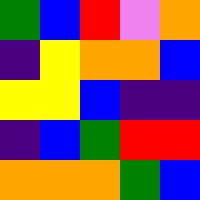[["green", "blue", "red", "violet", "orange"], ["indigo", "yellow", "orange", "orange", "blue"], ["yellow", "yellow", "blue", "indigo", "indigo"], ["indigo", "blue", "green", "red", "red"], ["orange", "orange", "orange", "green", "blue"]]